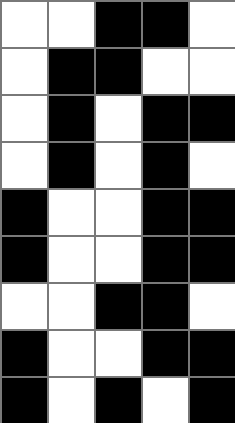[["white", "white", "black", "black", "white"], ["white", "black", "black", "white", "white"], ["white", "black", "white", "black", "black"], ["white", "black", "white", "black", "white"], ["black", "white", "white", "black", "black"], ["black", "white", "white", "black", "black"], ["white", "white", "black", "black", "white"], ["black", "white", "white", "black", "black"], ["black", "white", "black", "white", "black"]]